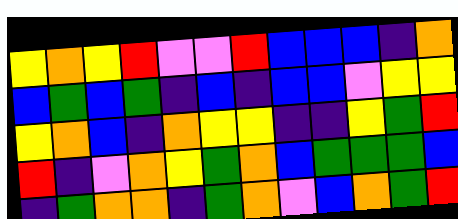[["yellow", "orange", "yellow", "red", "violet", "violet", "red", "blue", "blue", "blue", "indigo", "orange"], ["blue", "green", "blue", "green", "indigo", "blue", "indigo", "blue", "blue", "violet", "yellow", "yellow"], ["yellow", "orange", "blue", "indigo", "orange", "yellow", "yellow", "indigo", "indigo", "yellow", "green", "red"], ["red", "indigo", "violet", "orange", "yellow", "green", "orange", "blue", "green", "green", "green", "blue"], ["indigo", "green", "orange", "orange", "indigo", "green", "orange", "violet", "blue", "orange", "green", "red"]]